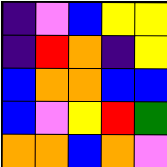[["indigo", "violet", "blue", "yellow", "yellow"], ["indigo", "red", "orange", "indigo", "yellow"], ["blue", "orange", "orange", "blue", "blue"], ["blue", "violet", "yellow", "red", "green"], ["orange", "orange", "blue", "orange", "violet"]]